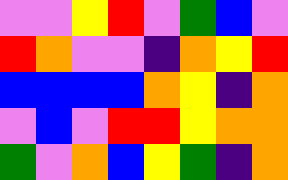[["violet", "violet", "yellow", "red", "violet", "green", "blue", "violet"], ["red", "orange", "violet", "violet", "indigo", "orange", "yellow", "red"], ["blue", "blue", "blue", "blue", "orange", "yellow", "indigo", "orange"], ["violet", "blue", "violet", "red", "red", "yellow", "orange", "orange"], ["green", "violet", "orange", "blue", "yellow", "green", "indigo", "orange"]]